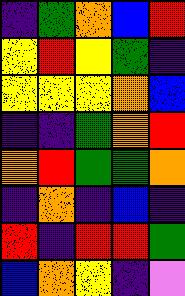[["indigo", "green", "orange", "blue", "red"], ["yellow", "red", "yellow", "green", "indigo"], ["yellow", "yellow", "yellow", "orange", "blue"], ["indigo", "indigo", "green", "orange", "red"], ["orange", "red", "green", "green", "orange"], ["indigo", "orange", "indigo", "blue", "indigo"], ["red", "indigo", "red", "red", "green"], ["blue", "orange", "yellow", "indigo", "violet"]]